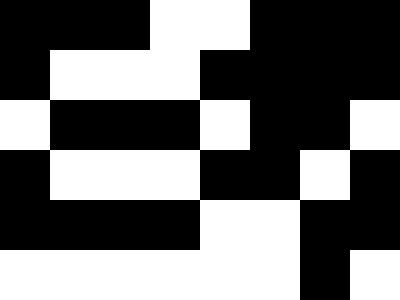[["black", "black", "black", "white", "white", "black", "black", "black"], ["black", "white", "white", "white", "black", "black", "black", "black"], ["white", "black", "black", "black", "white", "black", "black", "white"], ["black", "white", "white", "white", "black", "black", "white", "black"], ["black", "black", "black", "black", "white", "white", "black", "black"], ["white", "white", "white", "white", "white", "white", "black", "white"]]